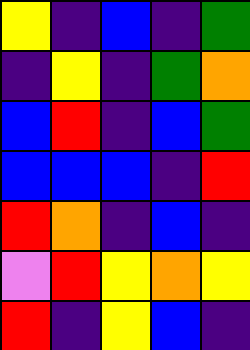[["yellow", "indigo", "blue", "indigo", "green"], ["indigo", "yellow", "indigo", "green", "orange"], ["blue", "red", "indigo", "blue", "green"], ["blue", "blue", "blue", "indigo", "red"], ["red", "orange", "indigo", "blue", "indigo"], ["violet", "red", "yellow", "orange", "yellow"], ["red", "indigo", "yellow", "blue", "indigo"]]